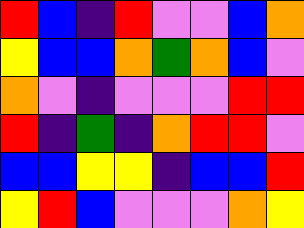[["red", "blue", "indigo", "red", "violet", "violet", "blue", "orange"], ["yellow", "blue", "blue", "orange", "green", "orange", "blue", "violet"], ["orange", "violet", "indigo", "violet", "violet", "violet", "red", "red"], ["red", "indigo", "green", "indigo", "orange", "red", "red", "violet"], ["blue", "blue", "yellow", "yellow", "indigo", "blue", "blue", "red"], ["yellow", "red", "blue", "violet", "violet", "violet", "orange", "yellow"]]